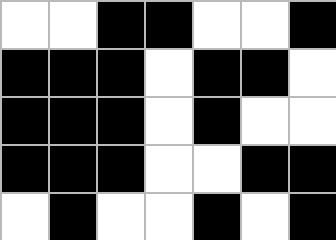[["white", "white", "black", "black", "white", "white", "black"], ["black", "black", "black", "white", "black", "black", "white"], ["black", "black", "black", "white", "black", "white", "white"], ["black", "black", "black", "white", "white", "black", "black"], ["white", "black", "white", "white", "black", "white", "black"]]